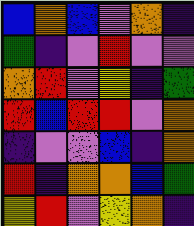[["blue", "orange", "blue", "violet", "orange", "indigo"], ["green", "indigo", "violet", "red", "violet", "violet"], ["orange", "red", "violet", "yellow", "indigo", "green"], ["red", "blue", "red", "red", "violet", "orange"], ["indigo", "violet", "violet", "blue", "indigo", "orange"], ["red", "indigo", "orange", "orange", "blue", "green"], ["yellow", "red", "violet", "yellow", "orange", "indigo"]]